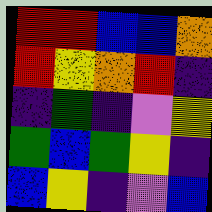[["red", "red", "blue", "blue", "orange"], ["red", "yellow", "orange", "red", "indigo"], ["indigo", "green", "indigo", "violet", "yellow"], ["green", "blue", "green", "yellow", "indigo"], ["blue", "yellow", "indigo", "violet", "blue"]]